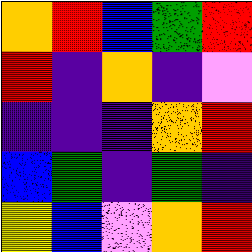[["orange", "red", "blue", "green", "red"], ["red", "indigo", "orange", "indigo", "violet"], ["indigo", "indigo", "indigo", "orange", "red"], ["blue", "green", "indigo", "green", "indigo"], ["yellow", "blue", "violet", "orange", "red"]]